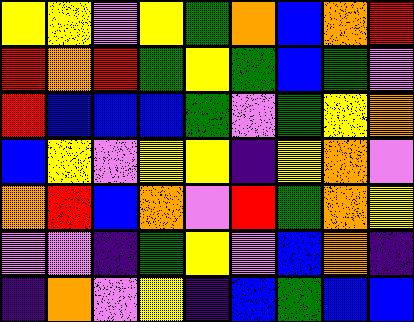[["yellow", "yellow", "violet", "yellow", "green", "orange", "blue", "orange", "red"], ["red", "orange", "red", "green", "yellow", "green", "blue", "green", "violet"], ["red", "blue", "blue", "blue", "green", "violet", "green", "yellow", "orange"], ["blue", "yellow", "violet", "yellow", "yellow", "indigo", "yellow", "orange", "violet"], ["orange", "red", "blue", "orange", "violet", "red", "green", "orange", "yellow"], ["violet", "violet", "indigo", "green", "yellow", "violet", "blue", "orange", "indigo"], ["indigo", "orange", "violet", "yellow", "indigo", "blue", "green", "blue", "blue"]]